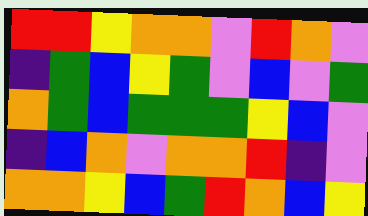[["red", "red", "yellow", "orange", "orange", "violet", "red", "orange", "violet"], ["indigo", "green", "blue", "yellow", "green", "violet", "blue", "violet", "green"], ["orange", "green", "blue", "green", "green", "green", "yellow", "blue", "violet"], ["indigo", "blue", "orange", "violet", "orange", "orange", "red", "indigo", "violet"], ["orange", "orange", "yellow", "blue", "green", "red", "orange", "blue", "yellow"]]